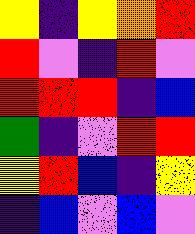[["yellow", "indigo", "yellow", "orange", "red"], ["red", "violet", "indigo", "red", "violet"], ["red", "red", "red", "indigo", "blue"], ["green", "indigo", "violet", "red", "red"], ["yellow", "red", "blue", "indigo", "yellow"], ["indigo", "blue", "violet", "blue", "violet"]]